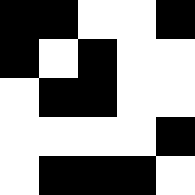[["black", "black", "white", "white", "black"], ["black", "white", "black", "white", "white"], ["white", "black", "black", "white", "white"], ["white", "white", "white", "white", "black"], ["white", "black", "black", "black", "white"]]